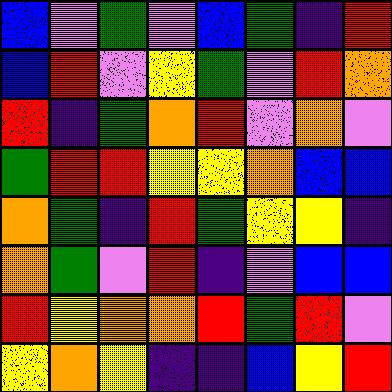[["blue", "violet", "green", "violet", "blue", "green", "indigo", "red"], ["blue", "red", "violet", "yellow", "green", "violet", "red", "orange"], ["red", "indigo", "green", "orange", "red", "violet", "orange", "violet"], ["green", "red", "red", "yellow", "yellow", "orange", "blue", "blue"], ["orange", "green", "indigo", "red", "green", "yellow", "yellow", "indigo"], ["orange", "green", "violet", "red", "indigo", "violet", "blue", "blue"], ["red", "yellow", "orange", "orange", "red", "green", "red", "violet"], ["yellow", "orange", "yellow", "indigo", "indigo", "blue", "yellow", "red"]]